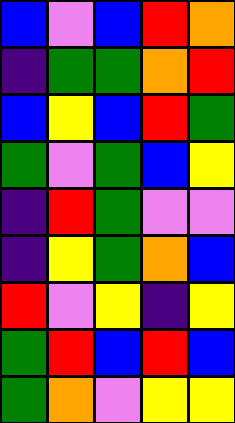[["blue", "violet", "blue", "red", "orange"], ["indigo", "green", "green", "orange", "red"], ["blue", "yellow", "blue", "red", "green"], ["green", "violet", "green", "blue", "yellow"], ["indigo", "red", "green", "violet", "violet"], ["indigo", "yellow", "green", "orange", "blue"], ["red", "violet", "yellow", "indigo", "yellow"], ["green", "red", "blue", "red", "blue"], ["green", "orange", "violet", "yellow", "yellow"]]